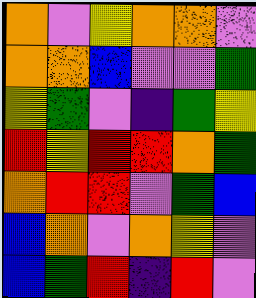[["orange", "violet", "yellow", "orange", "orange", "violet"], ["orange", "orange", "blue", "violet", "violet", "green"], ["yellow", "green", "violet", "indigo", "green", "yellow"], ["red", "yellow", "red", "red", "orange", "green"], ["orange", "red", "red", "violet", "green", "blue"], ["blue", "orange", "violet", "orange", "yellow", "violet"], ["blue", "green", "red", "indigo", "red", "violet"]]